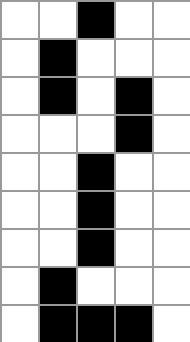[["white", "white", "black", "white", "white"], ["white", "black", "white", "white", "white"], ["white", "black", "white", "black", "white"], ["white", "white", "white", "black", "white"], ["white", "white", "black", "white", "white"], ["white", "white", "black", "white", "white"], ["white", "white", "black", "white", "white"], ["white", "black", "white", "white", "white"], ["white", "black", "black", "black", "white"]]